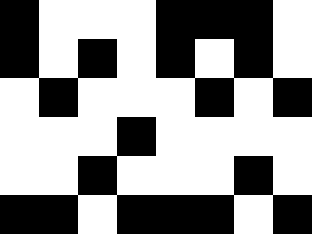[["black", "white", "white", "white", "black", "black", "black", "white"], ["black", "white", "black", "white", "black", "white", "black", "white"], ["white", "black", "white", "white", "white", "black", "white", "black"], ["white", "white", "white", "black", "white", "white", "white", "white"], ["white", "white", "black", "white", "white", "white", "black", "white"], ["black", "black", "white", "black", "black", "black", "white", "black"]]